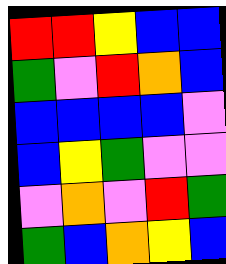[["red", "red", "yellow", "blue", "blue"], ["green", "violet", "red", "orange", "blue"], ["blue", "blue", "blue", "blue", "violet"], ["blue", "yellow", "green", "violet", "violet"], ["violet", "orange", "violet", "red", "green"], ["green", "blue", "orange", "yellow", "blue"]]